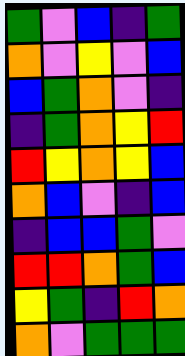[["green", "violet", "blue", "indigo", "green"], ["orange", "violet", "yellow", "violet", "blue"], ["blue", "green", "orange", "violet", "indigo"], ["indigo", "green", "orange", "yellow", "red"], ["red", "yellow", "orange", "yellow", "blue"], ["orange", "blue", "violet", "indigo", "blue"], ["indigo", "blue", "blue", "green", "violet"], ["red", "red", "orange", "green", "blue"], ["yellow", "green", "indigo", "red", "orange"], ["orange", "violet", "green", "green", "green"]]